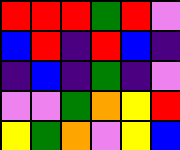[["red", "red", "red", "green", "red", "violet"], ["blue", "red", "indigo", "red", "blue", "indigo"], ["indigo", "blue", "indigo", "green", "indigo", "violet"], ["violet", "violet", "green", "orange", "yellow", "red"], ["yellow", "green", "orange", "violet", "yellow", "blue"]]